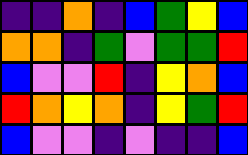[["indigo", "indigo", "orange", "indigo", "blue", "green", "yellow", "blue"], ["orange", "orange", "indigo", "green", "violet", "green", "green", "red"], ["blue", "violet", "violet", "red", "indigo", "yellow", "orange", "blue"], ["red", "orange", "yellow", "orange", "indigo", "yellow", "green", "red"], ["blue", "violet", "violet", "indigo", "violet", "indigo", "indigo", "blue"]]